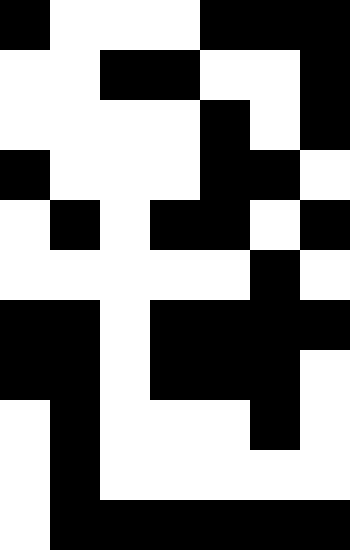[["black", "white", "white", "white", "black", "black", "black"], ["white", "white", "black", "black", "white", "white", "black"], ["white", "white", "white", "white", "black", "white", "black"], ["black", "white", "white", "white", "black", "black", "white"], ["white", "black", "white", "black", "black", "white", "black"], ["white", "white", "white", "white", "white", "black", "white"], ["black", "black", "white", "black", "black", "black", "black"], ["black", "black", "white", "black", "black", "black", "white"], ["white", "black", "white", "white", "white", "black", "white"], ["white", "black", "white", "white", "white", "white", "white"], ["white", "black", "black", "black", "black", "black", "black"]]